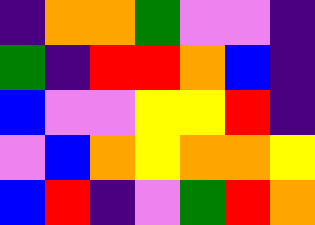[["indigo", "orange", "orange", "green", "violet", "violet", "indigo"], ["green", "indigo", "red", "red", "orange", "blue", "indigo"], ["blue", "violet", "violet", "yellow", "yellow", "red", "indigo"], ["violet", "blue", "orange", "yellow", "orange", "orange", "yellow"], ["blue", "red", "indigo", "violet", "green", "red", "orange"]]